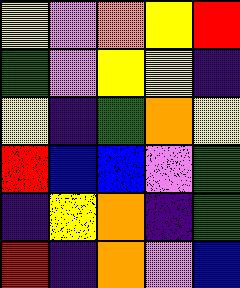[["yellow", "violet", "orange", "yellow", "red"], ["green", "violet", "yellow", "yellow", "indigo"], ["yellow", "indigo", "green", "orange", "yellow"], ["red", "blue", "blue", "violet", "green"], ["indigo", "yellow", "orange", "indigo", "green"], ["red", "indigo", "orange", "violet", "blue"]]